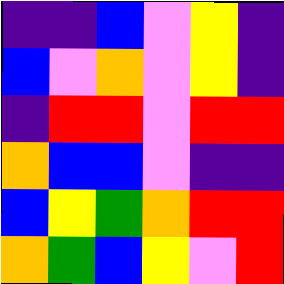[["indigo", "indigo", "blue", "violet", "yellow", "indigo"], ["blue", "violet", "orange", "violet", "yellow", "indigo"], ["indigo", "red", "red", "violet", "red", "red"], ["orange", "blue", "blue", "violet", "indigo", "indigo"], ["blue", "yellow", "green", "orange", "red", "red"], ["orange", "green", "blue", "yellow", "violet", "red"]]